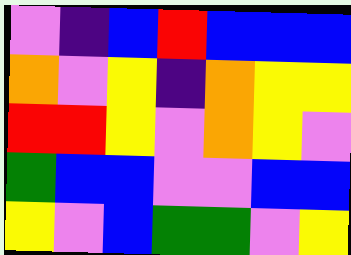[["violet", "indigo", "blue", "red", "blue", "blue", "blue"], ["orange", "violet", "yellow", "indigo", "orange", "yellow", "yellow"], ["red", "red", "yellow", "violet", "orange", "yellow", "violet"], ["green", "blue", "blue", "violet", "violet", "blue", "blue"], ["yellow", "violet", "blue", "green", "green", "violet", "yellow"]]